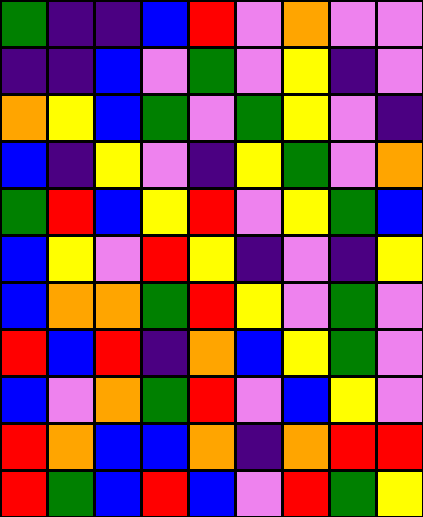[["green", "indigo", "indigo", "blue", "red", "violet", "orange", "violet", "violet"], ["indigo", "indigo", "blue", "violet", "green", "violet", "yellow", "indigo", "violet"], ["orange", "yellow", "blue", "green", "violet", "green", "yellow", "violet", "indigo"], ["blue", "indigo", "yellow", "violet", "indigo", "yellow", "green", "violet", "orange"], ["green", "red", "blue", "yellow", "red", "violet", "yellow", "green", "blue"], ["blue", "yellow", "violet", "red", "yellow", "indigo", "violet", "indigo", "yellow"], ["blue", "orange", "orange", "green", "red", "yellow", "violet", "green", "violet"], ["red", "blue", "red", "indigo", "orange", "blue", "yellow", "green", "violet"], ["blue", "violet", "orange", "green", "red", "violet", "blue", "yellow", "violet"], ["red", "orange", "blue", "blue", "orange", "indigo", "orange", "red", "red"], ["red", "green", "blue", "red", "blue", "violet", "red", "green", "yellow"]]